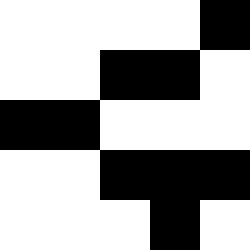[["white", "white", "white", "white", "black"], ["white", "white", "black", "black", "white"], ["black", "black", "white", "white", "white"], ["white", "white", "black", "black", "black"], ["white", "white", "white", "black", "white"]]